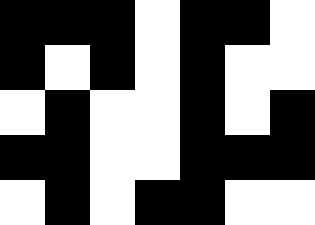[["black", "black", "black", "white", "black", "black", "white"], ["black", "white", "black", "white", "black", "white", "white"], ["white", "black", "white", "white", "black", "white", "black"], ["black", "black", "white", "white", "black", "black", "black"], ["white", "black", "white", "black", "black", "white", "white"]]